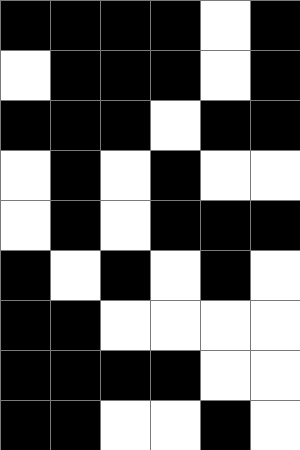[["black", "black", "black", "black", "white", "black"], ["white", "black", "black", "black", "white", "black"], ["black", "black", "black", "white", "black", "black"], ["white", "black", "white", "black", "white", "white"], ["white", "black", "white", "black", "black", "black"], ["black", "white", "black", "white", "black", "white"], ["black", "black", "white", "white", "white", "white"], ["black", "black", "black", "black", "white", "white"], ["black", "black", "white", "white", "black", "white"]]